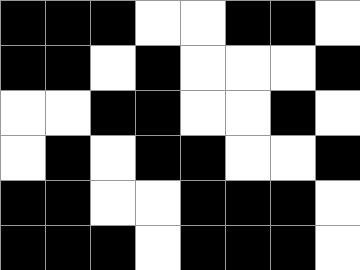[["black", "black", "black", "white", "white", "black", "black", "white"], ["black", "black", "white", "black", "white", "white", "white", "black"], ["white", "white", "black", "black", "white", "white", "black", "white"], ["white", "black", "white", "black", "black", "white", "white", "black"], ["black", "black", "white", "white", "black", "black", "black", "white"], ["black", "black", "black", "white", "black", "black", "black", "white"]]